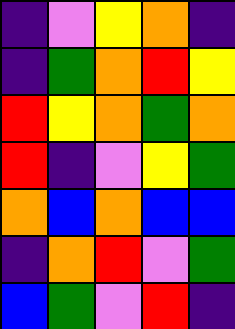[["indigo", "violet", "yellow", "orange", "indigo"], ["indigo", "green", "orange", "red", "yellow"], ["red", "yellow", "orange", "green", "orange"], ["red", "indigo", "violet", "yellow", "green"], ["orange", "blue", "orange", "blue", "blue"], ["indigo", "orange", "red", "violet", "green"], ["blue", "green", "violet", "red", "indigo"]]